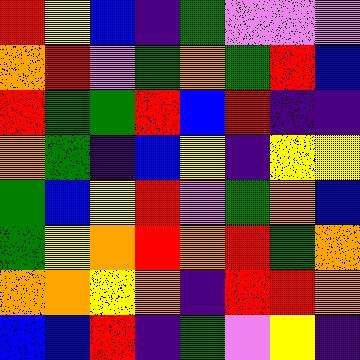[["red", "yellow", "blue", "indigo", "green", "violet", "violet", "violet"], ["orange", "red", "violet", "green", "orange", "green", "red", "blue"], ["red", "green", "green", "red", "blue", "red", "indigo", "indigo"], ["orange", "green", "indigo", "blue", "yellow", "indigo", "yellow", "yellow"], ["green", "blue", "yellow", "red", "violet", "green", "orange", "blue"], ["green", "yellow", "orange", "red", "orange", "red", "green", "orange"], ["orange", "orange", "yellow", "orange", "indigo", "red", "red", "orange"], ["blue", "blue", "red", "indigo", "green", "violet", "yellow", "indigo"]]